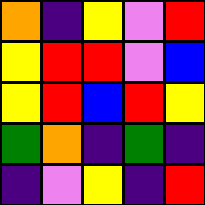[["orange", "indigo", "yellow", "violet", "red"], ["yellow", "red", "red", "violet", "blue"], ["yellow", "red", "blue", "red", "yellow"], ["green", "orange", "indigo", "green", "indigo"], ["indigo", "violet", "yellow", "indigo", "red"]]